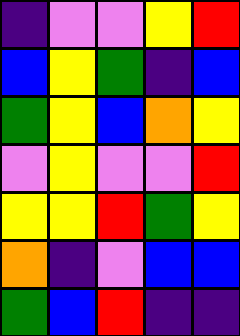[["indigo", "violet", "violet", "yellow", "red"], ["blue", "yellow", "green", "indigo", "blue"], ["green", "yellow", "blue", "orange", "yellow"], ["violet", "yellow", "violet", "violet", "red"], ["yellow", "yellow", "red", "green", "yellow"], ["orange", "indigo", "violet", "blue", "blue"], ["green", "blue", "red", "indigo", "indigo"]]